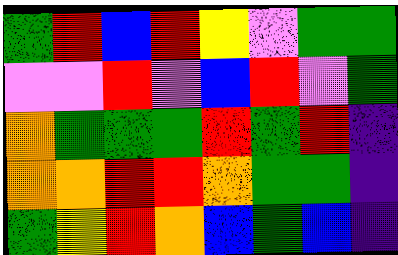[["green", "red", "blue", "red", "yellow", "violet", "green", "green"], ["violet", "violet", "red", "violet", "blue", "red", "violet", "green"], ["orange", "green", "green", "green", "red", "green", "red", "indigo"], ["orange", "orange", "red", "red", "orange", "green", "green", "indigo"], ["green", "yellow", "red", "orange", "blue", "green", "blue", "indigo"]]